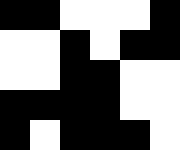[["black", "black", "white", "white", "white", "black"], ["white", "white", "black", "white", "black", "black"], ["white", "white", "black", "black", "white", "white"], ["black", "black", "black", "black", "white", "white"], ["black", "white", "black", "black", "black", "white"]]